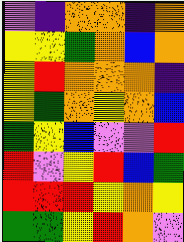[["violet", "indigo", "orange", "orange", "indigo", "orange"], ["yellow", "yellow", "green", "orange", "blue", "orange"], ["yellow", "red", "orange", "orange", "orange", "indigo"], ["yellow", "green", "orange", "yellow", "orange", "blue"], ["green", "yellow", "blue", "violet", "violet", "red"], ["red", "violet", "yellow", "red", "blue", "green"], ["red", "red", "red", "yellow", "orange", "yellow"], ["green", "green", "yellow", "red", "orange", "violet"]]